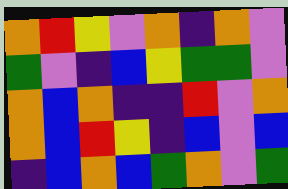[["orange", "red", "yellow", "violet", "orange", "indigo", "orange", "violet"], ["green", "violet", "indigo", "blue", "yellow", "green", "green", "violet"], ["orange", "blue", "orange", "indigo", "indigo", "red", "violet", "orange"], ["orange", "blue", "red", "yellow", "indigo", "blue", "violet", "blue"], ["indigo", "blue", "orange", "blue", "green", "orange", "violet", "green"]]